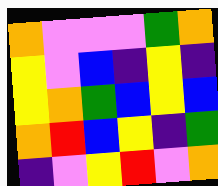[["orange", "violet", "violet", "violet", "green", "orange"], ["yellow", "violet", "blue", "indigo", "yellow", "indigo"], ["yellow", "orange", "green", "blue", "yellow", "blue"], ["orange", "red", "blue", "yellow", "indigo", "green"], ["indigo", "violet", "yellow", "red", "violet", "orange"]]